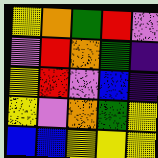[["yellow", "orange", "green", "red", "violet"], ["violet", "red", "orange", "green", "indigo"], ["yellow", "red", "violet", "blue", "indigo"], ["yellow", "violet", "orange", "green", "yellow"], ["blue", "blue", "yellow", "yellow", "yellow"]]